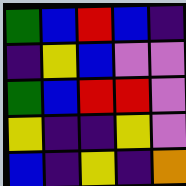[["green", "blue", "red", "blue", "indigo"], ["indigo", "yellow", "blue", "violet", "violet"], ["green", "blue", "red", "red", "violet"], ["yellow", "indigo", "indigo", "yellow", "violet"], ["blue", "indigo", "yellow", "indigo", "orange"]]